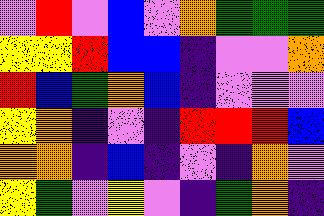[["violet", "red", "violet", "blue", "violet", "orange", "green", "green", "green"], ["yellow", "yellow", "red", "blue", "blue", "indigo", "violet", "violet", "orange"], ["red", "blue", "green", "orange", "blue", "indigo", "violet", "violet", "violet"], ["yellow", "orange", "indigo", "violet", "indigo", "red", "red", "red", "blue"], ["orange", "orange", "indigo", "blue", "indigo", "violet", "indigo", "orange", "violet"], ["yellow", "green", "violet", "yellow", "violet", "indigo", "green", "orange", "indigo"]]